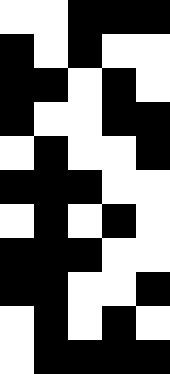[["white", "white", "black", "black", "black"], ["black", "white", "black", "white", "white"], ["black", "black", "white", "black", "white"], ["black", "white", "white", "black", "black"], ["white", "black", "white", "white", "black"], ["black", "black", "black", "white", "white"], ["white", "black", "white", "black", "white"], ["black", "black", "black", "white", "white"], ["black", "black", "white", "white", "black"], ["white", "black", "white", "black", "white"], ["white", "black", "black", "black", "black"]]